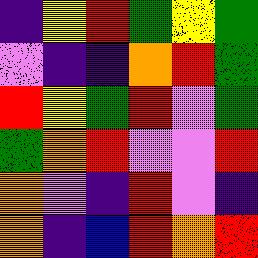[["indigo", "yellow", "red", "green", "yellow", "green"], ["violet", "indigo", "indigo", "orange", "red", "green"], ["red", "yellow", "green", "red", "violet", "green"], ["green", "orange", "red", "violet", "violet", "red"], ["orange", "violet", "indigo", "red", "violet", "indigo"], ["orange", "indigo", "blue", "red", "orange", "red"]]